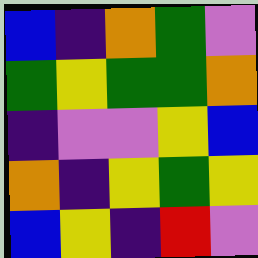[["blue", "indigo", "orange", "green", "violet"], ["green", "yellow", "green", "green", "orange"], ["indigo", "violet", "violet", "yellow", "blue"], ["orange", "indigo", "yellow", "green", "yellow"], ["blue", "yellow", "indigo", "red", "violet"]]